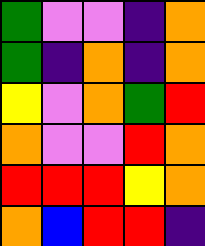[["green", "violet", "violet", "indigo", "orange"], ["green", "indigo", "orange", "indigo", "orange"], ["yellow", "violet", "orange", "green", "red"], ["orange", "violet", "violet", "red", "orange"], ["red", "red", "red", "yellow", "orange"], ["orange", "blue", "red", "red", "indigo"]]